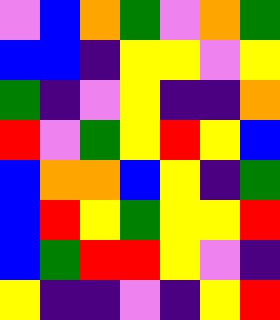[["violet", "blue", "orange", "green", "violet", "orange", "green"], ["blue", "blue", "indigo", "yellow", "yellow", "violet", "yellow"], ["green", "indigo", "violet", "yellow", "indigo", "indigo", "orange"], ["red", "violet", "green", "yellow", "red", "yellow", "blue"], ["blue", "orange", "orange", "blue", "yellow", "indigo", "green"], ["blue", "red", "yellow", "green", "yellow", "yellow", "red"], ["blue", "green", "red", "red", "yellow", "violet", "indigo"], ["yellow", "indigo", "indigo", "violet", "indigo", "yellow", "red"]]